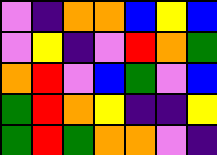[["violet", "indigo", "orange", "orange", "blue", "yellow", "blue"], ["violet", "yellow", "indigo", "violet", "red", "orange", "green"], ["orange", "red", "violet", "blue", "green", "violet", "blue"], ["green", "red", "orange", "yellow", "indigo", "indigo", "yellow"], ["green", "red", "green", "orange", "orange", "violet", "indigo"]]